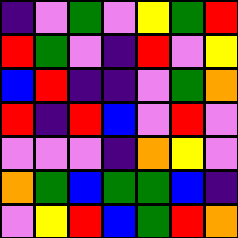[["indigo", "violet", "green", "violet", "yellow", "green", "red"], ["red", "green", "violet", "indigo", "red", "violet", "yellow"], ["blue", "red", "indigo", "indigo", "violet", "green", "orange"], ["red", "indigo", "red", "blue", "violet", "red", "violet"], ["violet", "violet", "violet", "indigo", "orange", "yellow", "violet"], ["orange", "green", "blue", "green", "green", "blue", "indigo"], ["violet", "yellow", "red", "blue", "green", "red", "orange"]]